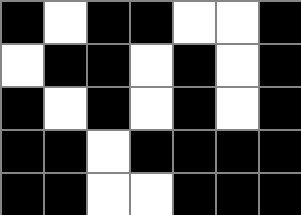[["black", "white", "black", "black", "white", "white", "black"], ["white", "black", "black", "white", "black", "white", "black"], ["black", "white", "black", "white", "black", "white", "black"], ["black", "black", "white", "black", "black", "black", "black"], ["black", "black", "white", "white", "black", "black", "black"]]